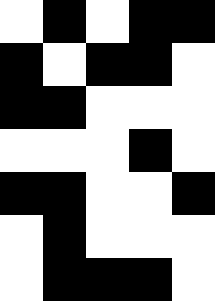[["white", "black", "white", "black", "black"], ["black", "white", "black", "black", "white"], ["black", "black", "white", "white", "white"], ["white", "white", "white", "black", "white"], ["black", "black", "white", "white", "black"], ["white", "black", "white", "white", "white"], ["white", "black", "black", "black", "white"]]